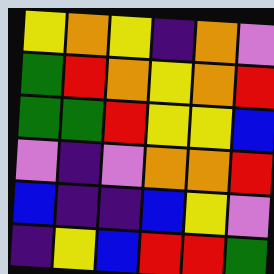[["yellow", "orange", "yellow", "indigo", "orange", "violet"], ["green", "red", "orange", "yellow", "orange", "red"], ["green", "green", "red", "yellow", "yellow", "blue"], ["violet", "indigo", "violet", "orange", "orange", "red"], ["blue", "indigo", "indigo", "blue", "yellow", "violet"], ["indigo", "yellow", "blue", "red", "red", "green"]]